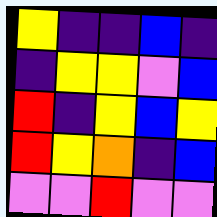[["yellow", "indigo", "indigo", "blue", "indigo"], ["indigo", "yellow", "yellow", "violet", "blue"], ["red", "indigo", "yellow", "blue", "yellow"], ["red", "yellow", "orange", "indigo", "blue"], ["violet", "violet", "red", "violet", "violet"]]